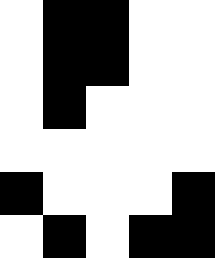[["white", "black", "black", "white", "white"], ["white", "black", "black", "white", "white"], ["white", "black", "white", "white", "white"], ["white", "white", "white", "white", "white"], ["black", "white", "white", "white", "black"], ["white", "black", "white", "black", "black"]]